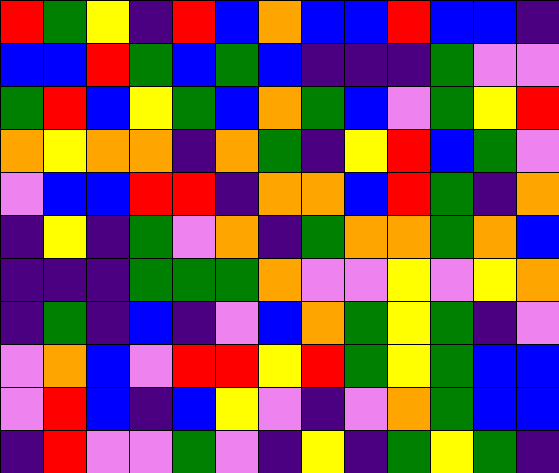[["red", "green", "yellow", "indigo", "red", "blue", "orange", "blue", "blue", "red", "blue", "blue", "indigo"], ["blue", "blue", "red", "green", "blue", "green", "blue", "indigo", "indigo", "indigo", "green", "violet", "violet"], ["green", "red", "blue", "yellow", "green", "blue", "orange", "green", "blue", "violet", "green", "yellow", "red"], ["orange", "yellow", "orange", "orange", "indigo", "orange", "green", "indigo", "yellow", "red", "blue", "green", "violet"], ["violet", "blue", "blue", "red", "red", "indigo", "orange", "orange", "blue", "red", "green", "indigo", "orange"], ["indigo", "yellow", "indigo", "green", "violet", "orange", "indigo", "green", "orange", "orange", "green", "orange", "blue"], ["indigo", "indigo", "indigo", "green", "green", "green", "orange", "violet", "violet", "yellow", "violet", "yellow", "orange"], ["indigo", "green", "indigo", "blue", "indigo", "violet", "blue", "orange", "green", "yellow", "green", "indigo", "violet"], ["violet", "orange", "blue", "violet", "red", "red", "yellow", "red", "green", "yellow", "green", "blue", "blue"], ["violet", "red", "blue", "indigo", "blue", "yellow", "violet", "indigo", "violet", "orange", "green", "blue", "blue"], ["indigo", "red", "violet", "violet", "green", "violet", "indigo", "yellow", "indigo", "green", "yellow", "green", "indigo"]]